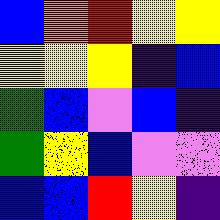[["blue", "orange", "red", "yellow", "yellow"], ["yellow", "yellow", "yellow", "indigo", "blue"], ["green", "blue", "violet", "blue", "indigo"], ["green", "yellow", "blue", "violet", "violet"], ["blue", "blue", "red", "yellow", "indigo"]]